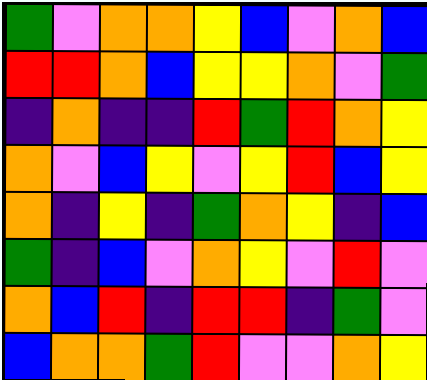[["green", "violet", "orange", "orange", "yellow", "blue", "violet", "orange", "blue"], ["red", "red", "orange", "blue", "yellow", "yellow", "orange", "violet", "green"], ["indigo", "orange", "indigo", "indigo", "red", "green", "red", "orange", "yellow"], ["orange", "violet", "blue", "yellow", "violet", "yellow", "red", "blue", "yellow"], ["orange", "indigo", "yellow", "indigo", "green", "orange", "yellow", "indigo", "blue"], ["green", "indigo", "blue", "violet", "orange", "yellow", "violet", "red", "violet"], ["orange", "blue", "red", "indigo", "red", "red", "indigo", "green", "violet"], ["blue", "orange", "orange", "green", "red", "violet", "violet", "orange", "yellow"]]